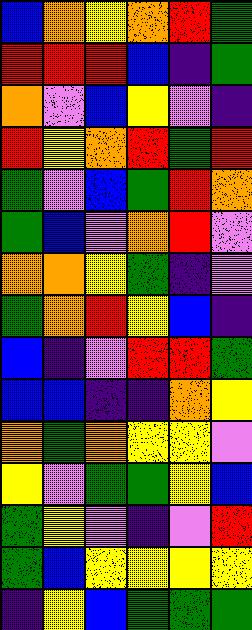[["blue", "orange", "yellow", "orange", "red", "green"], ["red", "red", "red", "blue", "indigo", "green"], ["orange", "violet", "blue", "yellow", "violet", "indigo"], ["red", "yellow", "orange", "red", "green", "red"], ["green", "violet", "blue", "green", "red", "orange"], ["green", "blue", "violet", "orange", "red", "violet"], ["orange", "orange", "yellow", "green", "indigo", "violet"], ["green", "orange", "red", "yellow", "blue", "indigo"], ["blue", "indigo", "violet", "red", "red", "green"], ["blue", "blue", "indigo", "indigo", "orange", "yellow"], ["orange", "green", "orange", "yellow", "yellow", "violet"], ["yellow", "violet", "green", "green", "yellow", "blue"], ["green", "yellow", "violet", "indigo", "violet", "red"], ["green", "blue", "yellow", "yellow", "yellow", "yellow"], ["indigo", "yellow", "blue", "green", "green", "green"]]